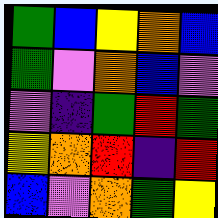[["green", "blue", "yellow", "orange", "blue"], ["green", "violet", "orange", "blue", "violet"], ["violet", "indigo", "green", "red", "green"], ["yellow", "orange", "red", "indigo", "red"], ["blue", "violet", "orange", "green", "yellow"]]